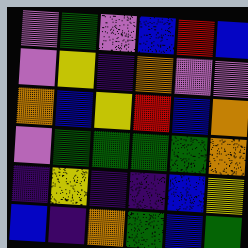[["violet", "green", "violet", "blue", "red", "blue"], ["violet", "yellow", "indigo", "orange", "violet", "violet"], ["orange", "blue", "yellow", "red", "blue", "orange"], ["violet", "green", "green", "green", "green", "orange"], ["indigo", "yellow", "indigo", "indigo", "blue", "yellow"], ["blue", "indigo", "orange", "green", "blue", "green"]]